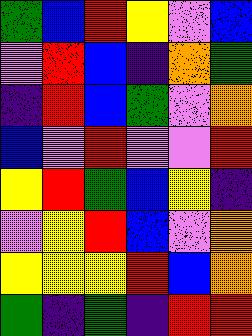[["green", "blue", "red", "yellow", "violet", "blue"], ["violet", "red", "blue", "indigo", "orange", "green"], ["indigo", "red", "blue", "green", "violet", "orange"], ["blue", "violet", "red", "violet", "violet", "red"], ["yellow", "red", "green", "blue", "yellow", "indigo"], ["violet", "yellow", "red", "blue", "violet", "orange"], ["yellow", "yellow", "yellow", "red", "blue", "orange"], ["green", "indigo", "green", "indigo", "red", "red"]]